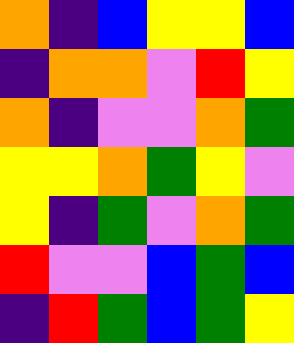[["orange", "indigo", "blue", "yellow", "yellow", "blue"], ["indigo", "orange", "orange", "violet", "red", "yellow"], ["orange", "indigo", "violet", "violet", "orange", "green"], ["yellow", "yellow", "orange", "green", "yellow", "violet"], ["yellow", "indigo", "green", "violet", "orange", "green"], ["red", "violet", "violet", "blue", "green", "blue"], ["indigo", "red", "green", "blue", "green", "yellow"]]